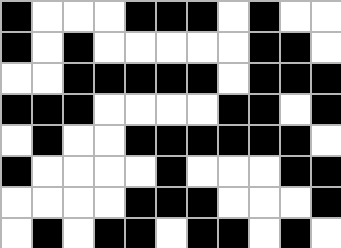[["black", "white", "white", "white", "black", "black", "black", "white", "black", "white", "white"], ["black", "white", "black", "white", "white", "white", "white", "white", "black", "black", "white"], ["white", "white", "black", "black", "black", "black", "black", "white", "black", "black", "black"], ["black", "black", "black", "white", "white", "white", "white", "black", "black", "white", "black"], ["white", "black", "white", "white", "black", "black", "black", "black", "black", "black", "white"], ["black", "white", "white", "white", "white", "black", "white", "white", "white", "black", "black"], ["white", "white", "white", "white", "black", "black", "black", "white", "white", "white", "black"], ["white", "black", "white", "black", "black", "white", "black", "black", "white", "black", "white"]]